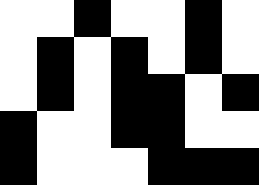[["white", "white", "black", "white", "white", "black", "white"], ["white", "black", "white", "black", "white", "black", "white"], ["white", "black", "white", "black", "black", "white", "black"], ["black", "white", "white", "black", "black", "white", "white"], ["black", "white", "white", "white", "black", "black", "black"]]